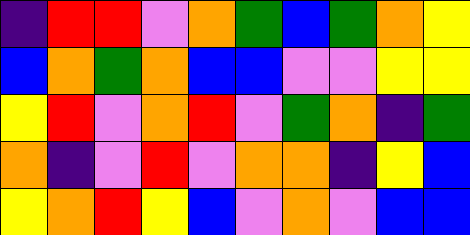[["indigo", "red", "red", "violet", "orange", "green", "blue", "green", "orange", "yellow"], ["blue", "orange", "green", "orange", "blue", "blue", "violet", "violet", "yellow", "yellow"], ["yellow", "red", "violet", "orange", "red", "violet", "green", "orange", "indigo", "green"], ["orange", "indigo", "violet", "red", "violet", "orange", "orange", "indigo", "yellow", "blue"], ["yellow", "orange", "red", "yellow", "blue", "violet", "orange", "violet", "blue", "blue"]]